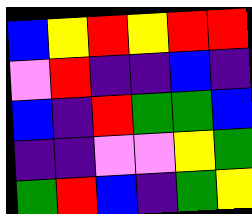[["blue", "yellow", "red", "yellow", "red", "red"], ["violet", "red", "indigo", "indigo", "blue", "indigo"], ["blue", "indigo", "red", "green", "green", "blue"], ["indigo", "indigo", "violet", "violet", "yellow", "green"], ["green", "red", "blue", "indigo", "green", "yellow"]]